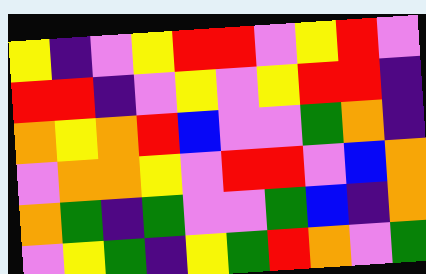[["yellow", "indigo", "violet", "yellow", "red", "red", "violet", "yellow", "red", "violet"], ["red", "red", "indigo", "violet", "yellow", "violet", "yellow", "red", "red", "indigo"], ["orange", "yellow", "orange", "red", "blue", "violet", "violet", "green", "orange", "indigo"], ["violet", "orange", "orange", "yellow", "violet", "red", "red", "violet", "blue", "orange"], ["orange", "green", "indigo", "green", "violet", "violet", "green", "blue", "indigo", "orange"], ["violet", "yellow", "green", "indigo", "yellow", "green", "red", "orange", "violet", "green"]]